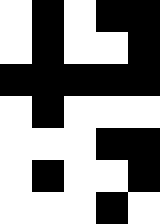[["white", "black", "white", "black", "black"], ["white", "black", "white", "white", "black"], ["black", "black", "black", "black", "black"], ["white", "black", "white", "white", "white"], ["white", "white", "white", "black", "black"], ["white", "black", "white", "white", "black"], ["white", "white", "white", "black", "white"]]